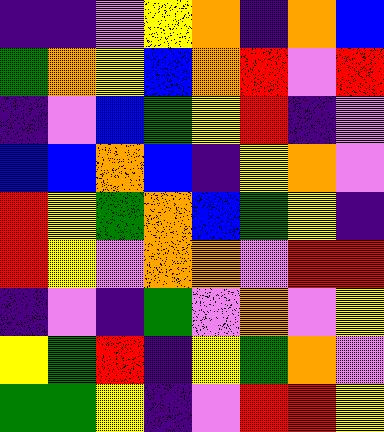[["indigo", "indigo", "violet", "yellow", "orange", "indigo", "orange", "blue"], ["green", "orange", "yellow", "blue", "orange", "red", "violet", "red"], ["indigo", "violet", "blue", "green", "yellow", "red", "indigo", "violet"], ["blue", "blue", "orange", "blue", "indigo", "yellow", "orange", "violet"], ["red", "yellow", "green", "orange", "blue", "green", "yellow", "indigo"], ["red", "yellow", "violet", "orange", "orange", "violet", "red", "red"], ["indigo", "violet", "indigo", "green", "violet", "orange", "violet", "yellow"], ["yellow", "green", "red", "indigo", "yellow", "green", "orange", "violet"], ["green", "green", "yellow", "indigo", "violet", "red", "red", "yellow"]]